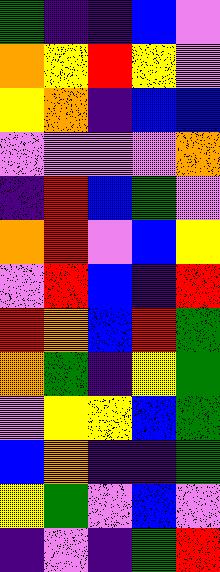[["green", "indigo", "indigo", "blue", "violet"], ["orange", "yellow", "red", "yellow", "violet"], ["yellow", "orange", "indigo", "blue", "blue"], ["violet", "violet", "violet", "violet", "orange"], ["indigo", "red", "blue", "green", "violet"], ["orange", "red", "violet", "blue", "yellow"], ["violet", "red", "blue", "indigo", "red"], ["red", "orange", "blue", "red", "green"], ["orange", "green", "indigo", "yellow", "green"], ["violet", "yellow", "yellow", "blue", "green"], ["blue", "orange", "indigo", "indigo", "green"], ["yellow", "green", "violet", "blue", "violet"], ["indigo", "violet", "indigo", "green", "red"]]